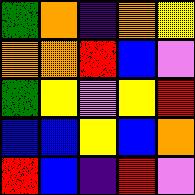[["green", "orange", "indigo", "orange", "yellow"], ["orange", "orange", "red", "blue", "violet"], ["green", "yellow", "violet", "yellow", "red"], ["blue", "blue", "yellow", "blue", "orange"], ["red", "blue", "indigo", "red", "violet"]]